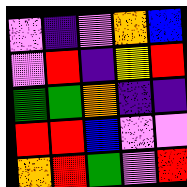[["violet", "indigo", "violet", "orange", "blue"], ["violet", "red", "indigo", "yellow", "red"], ["green", "green", "orange", "indigo", "indigo"], ["red", "red", "blue", "violet", "violet"], ["orange", "red", "green", "violet", "red"]]